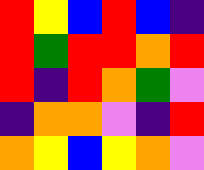[["red", "yellow", "blue", "red", "blue", "indigo"], ["red", "green", "red", "red", "orange", "red"], ["red", "indigo", "red", "orange", "green", "violet"], ["indigo", "orange", "orange", "violet", "indigo", "red"], ["orange", "yellow", "blue", "yellow", "orange", "violet"]]